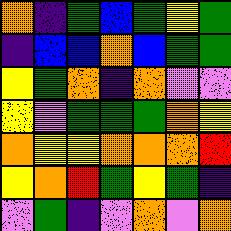[["orange", "indigo", "green", "blue", "green", "yellow", "green"], ["indigo", "blue", "blue", "orange", "blue", "green", "green"], ["yellow", "green", "orange", "indigo", "orange", "violet", "violet"], ["yellow", "violet", "green", "green", "green", "orange", "yellow"], ["orange", "yellow", "yellow", "orange", "orange", "orange", "red"], ["yellow", "orange", "red", "green", "yellow", "green", "indigo"], ["violet", "green", "indigo", "violet", "orange", "violet", "orange"]]